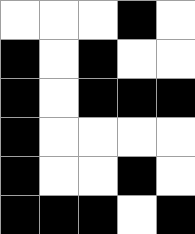[["white", "white", "white", "black", "white"], ["black", "white", "black", "white", "white"], ["black", "white", "black", "black", "black"], ["black", "white", "white", "white", "white"], ["black", "white", "white", "black", "white"], ["black", "black", "black", "white", "black"]]